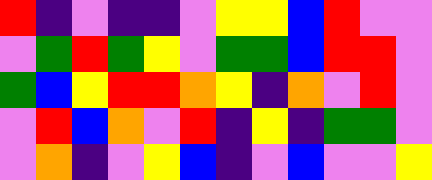[["red", "indigo", "violet", "indigo", "indigo", "violet", "yellow", "yellow", "blue", "red", "violet", "violet"], ["violet", "green", "red", "green", "yellow", "violet", "green", "green", "blue", "red", "red", "violet"], ["green", "blue", "yellow", "red", "red", "orange", "yellow", "indigo", "orange", "violet", "red", "violet"], ["violet", "red", "blue", "orange", "violet", "red", "indigo", "yellow", "indigo", "green", "green", "violet"], ["violet", "orange", "indigo", "violet", "yellow", "blue", "indigo", "violet", "blue", "violet", "violet", "yellow"]]